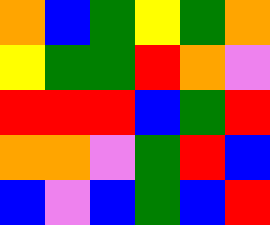[["orange", "blue", "green", "yellow", "green", "orange"], ["yellow", "green", "green", "red", "orange", "violet"], ["red", "red", "red", "blue", "green", "red"], ["orange", "orange", "violet", "green", "red", "blue"], ["blue", "violet", "blue", "green", "blue", "red"]]